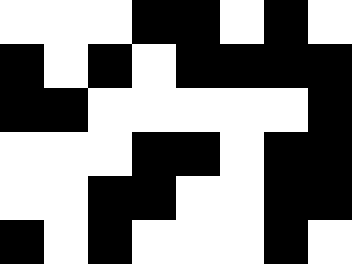[["white", "white", "white", "black", "black", "white", "black", "white"], ["black", "white", "black", "white", "black", "black", "black", "black"], ["black", "black", "white", "white", "white", "white", "white", "black"], ["white", "white", "white", "black", "black", "white", "black", "black"], ["white", "white", "black", "black", "white", "white", "black", "black"], ["black", "white", "black", "white", "white", "white", "black", "white"]]